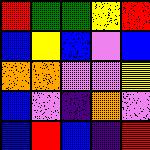[["red", "green", "green", "yellow", "red"], ["blue", "yellow", "blue", "violet", "blue"], ["orange", "orange", "violet", "violet", "yellow"], ["blue", "violet", "indigo", "orange", "violet"], ["blue", "red", "blue", "indigo", "red"]]